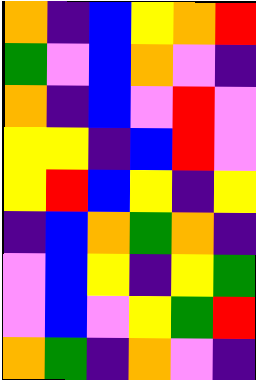[["orange", "indigo", "blue", "yellow", "orange", "red"], ["green", "violet", "blue", "orange", "violet", "indigo"], ["orange", "indigo", "blue", "violet", "red", "violet"], ["yellow", "yellow", "indigo", "blue", "red", "violet"], ["yellow", "red", "blue", "yellow", "indigo", "yellow"], ["indigo", "blue", "orange", "green", "orange", "indigo"], ["violet", "blue", "yellow", "indigo", "yellow", "green"], ["violet", "blue", "violet", "yellow", "green", "red"], ["orange", "green", "indigo", "orange", "violet", "indigo"]]